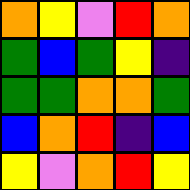[["orange", "yellow", "violet", "red", "orange"], ["green", "blue", "green", "yellow", "indigo"], ["green", "green", "orange", "orange", "green"], ["blue", "orange", "red", "indigo", "blue"], ["yellow", "violet", "orange", "red", "yellow"]]